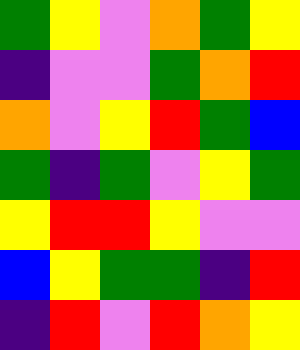[["green", "yellow", "violet", "orange", "green", "yellow"], ["indigo", "violet", "violet", "green", "orange", "red"], ["orange", "violet", "yellow", "red", "green", "blue"], ["green", "indigo", "green", "violet", "yellow", "green"], ["yellow", "red", "red", "yellow", "violet", "violet"], ["blue", "yellow", "green", "green", "indigo", "red"], ["indigo", "red", "violet", "red", "orange", "yellow"]]